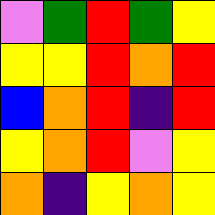[["violet", "green", "red", "green", "yellow"], ["yellow", "yellow", "red", "orange", "red"], ["blue", "orange", "red", "indigo", "red"], ["yellow", "orange", "red", "violet", "yellow"], ["orange", "indigo", "yellow", "orange", "yellow"]]